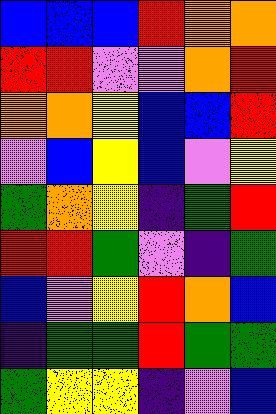[["blue", "blue", "blue", "red", "orange", "orange"], ["red", "red", "violet", "violet", "orange", "red"], ["orange", "orange", "yellow", "blue", "blue", "red"], ["violet", "blue", "yellow", "blue", "violet", "yellow"], ["green", "orange", "yellow", "indigo", "green", "red"], ["red", "red", "green", "violet", "indigo", "green"], ["blue", "violet", "yellow", "red", "orange", "blue"], ["indigo", "green", "green", "red", "green", "green"], ["green", "yellow", "yellow", "indigo", "violet", "blue"]]